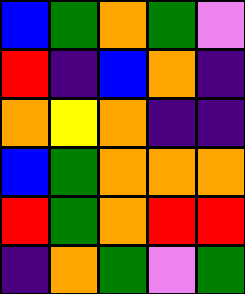[["blue", "green", "orange", "green", "violet"], ["red", "indigo", "blue", "orange", "indigo"], ["orange", "yellow", "orange", "indigo", "indigo"], ["blue", "green", "orange", "orange", "orange"], ["red", "green", "orange", "red", "red"], ["indigo", "orange", "green", "violet", "green"]]